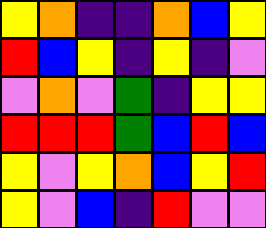[["yellow", "orange", "indigo", "indigo", "orange", "blue", "yellow"], ["red", "blue", "yellow", "indigo", "yellow", "indigo", "violet"], ["violet", "orange", "violet", "green", "indigo", "yellow", "yellow"], ["red", "red", "red", "green", "blue", "red", "blue"], ["yellow", "violet", "yellow", "orange", "blue", "yellow", "red"], ["yellow", "violet", "blue", "indigo", "red", "violet", "violet"]]